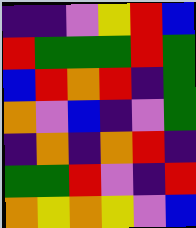[["indigo", "indigo", "violet", "yellow", "red", "blue"], ["red", "green", "green", "green", "red", "green"], ["blue", "red", "orange", "red", "indigo", "green"], ["orange", "violet", "blue", "indigo", "violet", "green"], ["indigo", "orange", "indigo", "orange", "red", "indigo"], ["green", "green", "red", "violet", "indigo", "red"], ["orange", "yellow", "orange", "yellow", "violet", "blue"]]